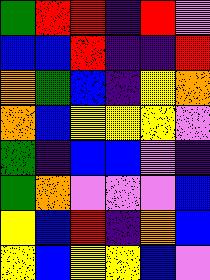[["green", "red", "red", "indigo", "red", "violet"], ["blue", "blue", "red", "indigo", "indigo", "red"], ["orange", "green", "blue", "indigo", "yellow", "orange"], ["orange", "blue", "yellow", "yellow", "yellow", "violet"], ["green", "indigo", "blue", "blue", "violet", "indigo"], ["green", "orange", "violet", "violet", "violet", "blue"], ["yellow", "blue", "red", "indigo", "orange", "blue"], ["yellow", "blue", "yellow", "yellow", "blue", "violet"]]